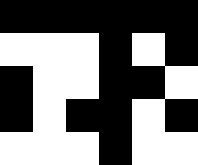[["black", "black", "black", "black", "black", "black"], ["white", "white", "white", "black", "white", "black"], ["black", "white", "white", "black", "black", "white"], ["black", "white", "black", "black", "white", "black"], ["white", "white", "white", "black", "white", "white"]]